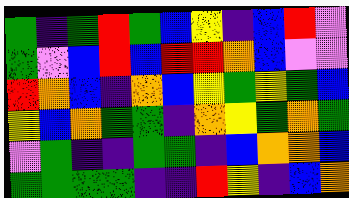[["green", "indigo", "green", "red", "green", "blue", "yellow", "indigo", "blue", "red", "violet"], ["green", "violet", "blue", "red", "blue", "red", "red", "orange", "blue", "violet", "violet"], ["red", "orange", "blue", "indigo", "orange", "blue", "yellow", "green", "yellow", "green", "blue"], ["yellow", "blue", "orange", "green", "green", "indigo", "orange", "yellow", "green", "orange", "green"], ["violet", "green", "indigo", "indigo", "green", "green", "indigo", "blue", "orange", "orange", "blue"], ["green", "green", "green", "green", "indigo", "indigo", "red", "yellow", "indigo", "blue", "orange"]]